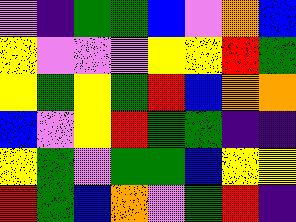[["violet", "indigo", "green", "green", "blue", "violet", "orange", "blue"], ["yellow", "violet", "violet", "violet", "yellow", "yellow", "red", "green"], ["yellow", "green", "yellow", "green", "red", "blue", "orange", "orange"], ["blue", "violet", "yellow", "red", "green", "green", "indigo", "indigo"], ["yellow", "green", "violet", "green", "green", "blue", "yellow", "yellow"], ["red", "green", "blue", "orange", "violet", "green", "red", "indigo"]]